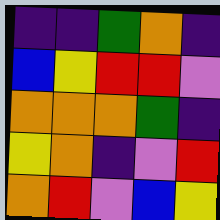[["indigo", "indigo", "green", "orange", "indigo"], ["blue", "yellow", "red", "red", "violet"], ["orange", "orange", "orange", "green", "indigo"], ["yellow", "orange", "indigo", "violet", "red"], ["orange", "red", "violet", "blue", "yellow"]]